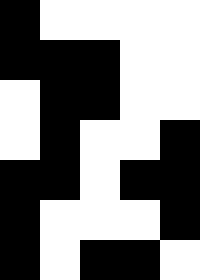[["black", "white", "white", "white", "white"], ["black", "black", "black", "white", "white"], ["white", "black", "black", "white", "white"], ["white", "black", "white", "white", "black"], ["black", "black", "white", "black", "black"], ["black", "white", "white", "white", "black"], ["black", "white", "black", "black", "white"]]